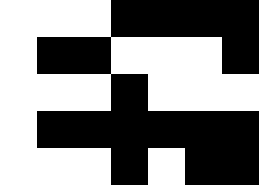[["white", "white", "white", "black", "black", "black", "black"], ["white", "black", "black", "white", "white", "white", "black"], ["white", "white", "white", "black", "white", "white", "white"], ["white", "black", "black", "black", "black", "black", "black"], ["white", "white", "white", "black", "white", "black", "black"]]